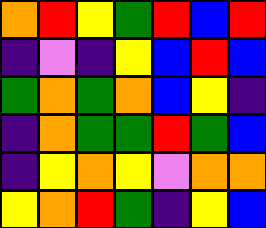[["orange", "red", "yellow", "green", "red", "blue", "red"], ["indigo", "violet", "indigo", "yellow", "blue", "red", "blue"], ["green", "orange", "green", "orange", "blue", "yellow", "indigo"], ["indigo", "orange", "green", "green", "red", "green", "blue"], ["indigo", "yellow", "orange", "yellow", "violet", "orange", "orange"], ["yellow", "orange", "red", "green", "indigo", "yellow", "blue"]]